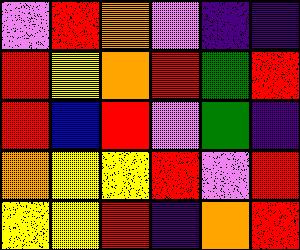[["violet", "red", "orange", "violet", "indigo", "indigo"], ["red", "yellow", "orange", "red", "green", "red"], ["red", "blue", "red", "violet", "green", "indigo"], ["orange", "yellow", "yellow", "red", "violet", "red"], ["yellow", "yellow", "red", "indigo", "orange", "red"]]